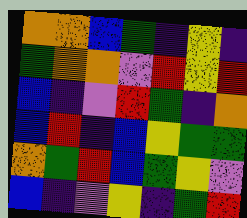[["orange", "orange", "blue", "green", "indigo", "yellow", "indigo"], ["green", "orange", "orange", "violet", "red", "yellow", "red"], ["blue", "indigo", "violet", "red", "green", "indigo", "orange"], ["blue", "red", "indigo", "blue", "yellow", "green", "green"], ["orange", "green", "red", "blue", "green", "yellow", "violet"], ["blue", "indigo", "violet", "yellow", "indigo", "green", "red"]]